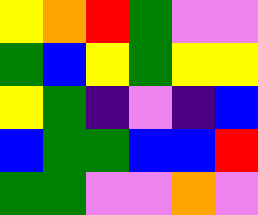[["yellow", "orange", "red", "green", "violet", "violet"], ["green", "blue", "yellow", "green", "yellow", "yellow"], ["yellow", "green", "indigo", "violet", "indigo", "blue"], ["blue", "green", "green", "blue", "blue", "red"], ["green", "green", "violet", "violet", "orange", "violet"]]